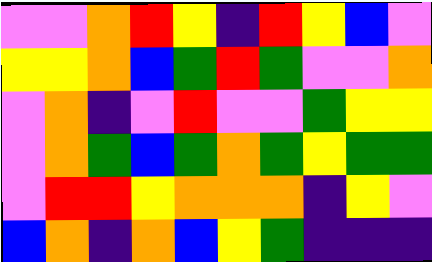[["violet", "violet", "orange", "red", "yellow", "indigo", "red", "yellow", "blue", "violet"], ["yellow", "yellow", "orange", "blue", "green", "red", "green", "violet", "violet", "orange"], ["violet", "orange", "indigo", "violet", "red", "violet", "violet", "green", "yellow", "yellow"], ["violet", "orange", "green", "blue", "green", "orange", "green", "yellow", "green", "green"], ["violet", "red", "red", "yellow", "orange", "orange", "orange", "indigo", "yellow", "violet"], ["blue", "orange", "indigo", "orange", "blue", "yellow", "green", "indigo", "indigo", "indigo"]]